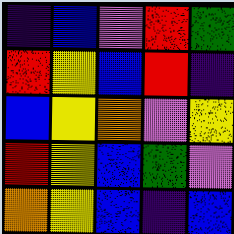[["indigo", "blue", "violet", "red", "green"], ["red", "yellow", "blue", "red", "indigo"], ["blue", "yellow", "orange", "violet", "yellow"], ["red", "yellow", "blue", "green", "violet"], ["orange", "yellow", "blue", "indigo", "blue"]]